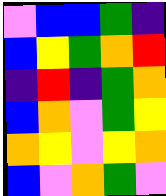[["violet", "blue", "blue", "green", "indigo"], ["blue", "yellow", "green", "orange", "red"], ["indigo", "red", "indigo", "green", "orange"], ["blue", "orange", "violet", "green", "yellow"], ["orange", "yellow", "violet", "yellow", "orange"], ["blue", "violet", "orange", "green", "violet"]]